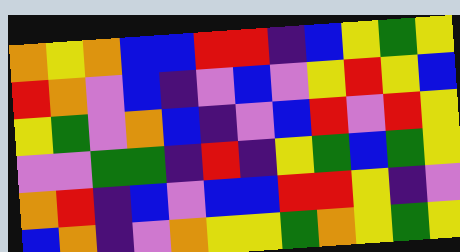[["orange", "yellow", "orange", "blue", "blue", "red", "red", "indigo", "blue", "yellow", "green", "yellow"], ["red", "orange", "violet", "blue", "indigo", "violet", "blue", "violet", "yellow", "red", "yellow", "blue"], ["yellow", "green", "violet", "orange", "blue", "indigo", "violet", "blue", "red", "violet", "red", "yellow"], ["violet", "violet", "green", "green", "indigo", "red", "indigo", "yellow", "green", "blue", "green", "yellow"], ["orange", "red", "indigo", "blue", "violet", "blue", "blue", "red", "red", "yellow", "indigo", "violet"], ["blue", "orange", "indigo", "violet", "orange", "yellow", "yellow", "green", "orange", "yellow", "green", "yellow"]]